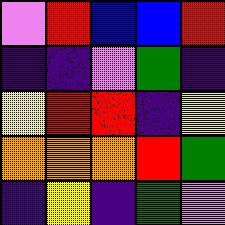[["violet", "red", "blue", "blue", "red"], ["indigo", "indigo", "violet", "green", "indigo"], ["yellow", "red", "red", "indigo", "yellow"], ["orange", "orange", "orange", "red", "green"], ["indigo", "yellow", "indigo", "green", "violet"]]